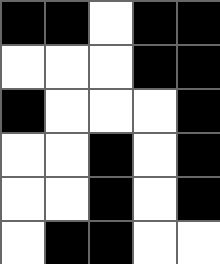[["black", "black", "white", "black", "black"], ["white", "white", "white", "black", "black"], ["black", "white", "white", "white", "black"], ["white", "white", "black", "white", "black"], ["white", "white", "black", "white", "black"], ["white", "black", "black", "white", "white"]]